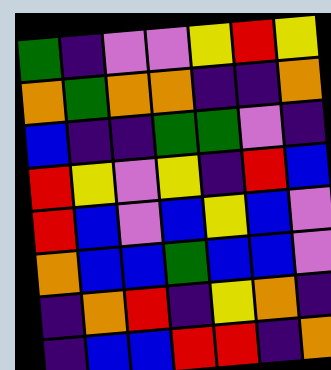[["green", "indigo", "violet", "violet", "yellow", "red", "yellow"], ["orange", "green", "orange", "orange", "indigo", "indigo", "orange"], ["blue", "indigo", "indigo", "green", "green", "violet", "indigo"], ["red", "yellow", "violet", "yellow", "indigo", "red", "blue"], ["red", "blue", "violet", "blue", "yellow", "blue", "violet"], ["orange", "blue", "blue", "green", "blue", "blue", "violet"], ["indigo", "orange", "red", "indigo", "yellow", "orange", "indigo"], ["indigo", "blue", "blue", "red", "red", "indigo", "orange"]]